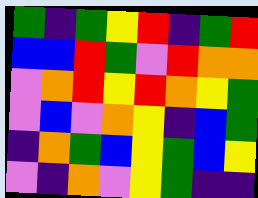[["green", "indigo", "green", "yellow", "red", "indigo", "green", "red"], ["blue", "blue", "red", "green", "violet", "red", "orange", "orange"], ["violet", "orange", "red", "yellow", "red", "orange", "yellow", "green"], ["violet", "blue", "violet", "orange", "yellow", "indigo", "blue", "green"], ["indigo", "orange", "green", "blue", "yellow", "green", "blue", "yellow"], ["violet", "indigo", "orange", "violet", "yellow", "green", "indigo", "indigo"]]